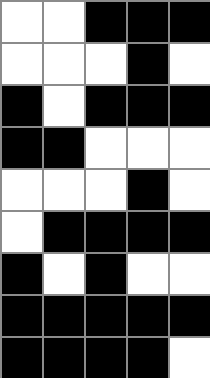[["white", "white", "black", "black", "black"], ["white", "white", "white", "black", "white"], ["black", "white", "black", "black", "black"], ["black", "black", "white", "white", "white"], ["white", "white", "white", "black", "white"], ["white", "black", "black", "black", "black"], ["black", "white", "black", "white", "white"], ["black", "black", "black", "black", "black"], ["black", "black", "black", "black", "white"]]